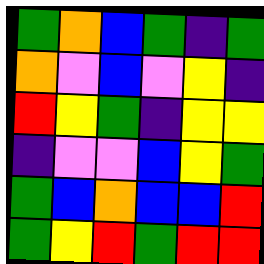[["green", "orange", "blue", "green", "indigo", "green"], ["orange", "violet", "blue", "violet", "yellow", "indigo"], ["red", "yellow", "green", "indigo", "yellow", "yellow"], ["indigo", "violet", "violet", "blue", "yellow", "green"], ["green", "blue", "orange", "blue", "blue", "red"], ["green", "yellow", "red", "green", "red", "red"]]